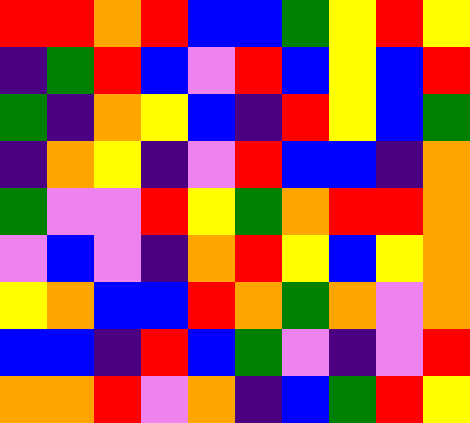[["red", "red", "orange", "red", "blue", "blue", "green", "yellow", "red", "yellow"], ["indigo", "green", "red", "blue", "violet", "red", "blue", "yellow", "blue", "red"], ["green", "indigo", "orange", "yellow", "blue", "indigo", "red", "yellow", "blue", "green"], ["indigo", "orange", "yellow", "indigo", "violet", "red", "blue", "blue", "indigo", "orange"], ["green", "violet", "violet", "red", "yellow", "green", "orange", "red", "red", "orange"], ["violet", "blue", "violet", "indigo", "orange", "red", "yellow", "blue", "yellow", "orange"], ["yellow", "orange", "blue", "blue", "red", "orange", "green", "orange", "violet", "orange"], ["blue", "blue", "indigo", "red", "blue", "green", "violet", "indigo", "violet", "red"], ["orange", "orange", "red", "violet", "orange", "indigo", "blue", "green", "red", "yellow"]]